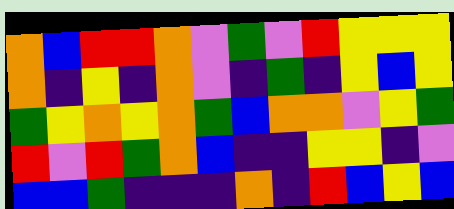[["orange", "blue", "red", "red", "orange", "violet", "green", "violet", "red", "yellow", "yellow", "yellow"], ["orange", "indigo", "yellow", "indigo", "orange", "violet", "indigo", "green", "indigo", "yellow", "blue", "yellow"], ["green", "yellow", "orange", "yellow", "orange", "green", "blue", "orange", "orange", "violet", "yellow", "green"], ["red", "violet", "red", "green", "orange", "blue", "indigo", "indigo", "yellow", "yellow", "indigo", "violet"], ["blue", "blue", "green", "indigo", "indigo", "indigo", "orange", "indigo", "red", "blue", "yellow", "blue"]]